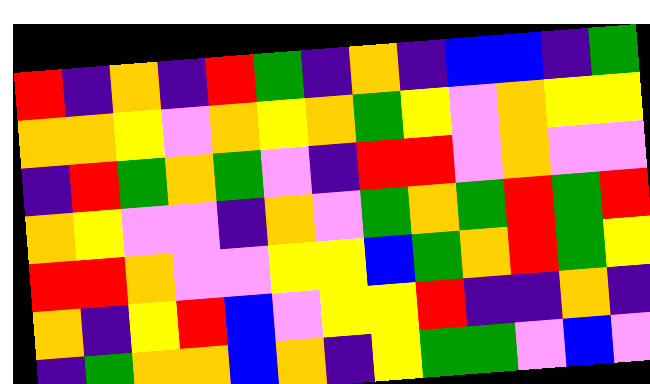[["red", "indigo", "orange", "indigo", "red", "green", "indigo", "orange", "indigo", "blue", "blue", "indigo", "green"], ["orange", "orange", "yellow", "violet", "orange", "yellow", "orange", "green", "yellow", "violet", "orange", "yellow", "yellow"], ["indigo", "red", "green", "orange", "green", "violet", "indigo", "red", "red", "violet", "orange", "violet", "violet"], ["orange", "yellow", "violet", "violet", "indigo", "orange", "violet", "green", "orange", "green", "red", "green", "red"], ["red", "red", "orange", "violet", "violet", "yellow", "yellow", "blue", "green", "orange", "red", "green", "yellow"], ["orange", "indigo", "yellow", "red", "blue", "violet", "yellow", "yellow", "red", "indigo", "indigo", "orange", "indigo"], ["indigo", "green", "orange", "orange", "blue", "orange", "indigo", "yellow", "green", "green", "violet", "blue", "violet"]]